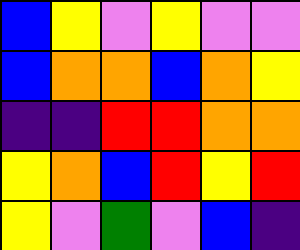[["blue", "yellow", "violet", "yellow", "violet", "violet"], ["blue", "orange", "orange", "blue", "orange", "yellow"], ["indigo", "indigo", "red", "red", "orange", "orange"], ["yellow", "orange", "blue", "red", "yellow", "red"], ["yellow", "violet", "green", "violet", "blue", "indigo"]]